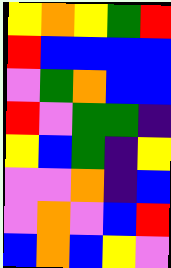[["yellow", "orange", "yellow", "green", "red"], ["red", "blue", "blue", "blue", "blue"], ["violet", "green", "orange", "blue", "blue"], ["red", "violet", "green", "green", "indigo"], ["yellow", "blue", "green", "indigo", "yellow"], ["violet", "violet", "orange", "indigo", "blue"], ["violet", "orange", "violet", "blue", "red"], ["blue", "orange", "blue", "yellow", "violet"]]